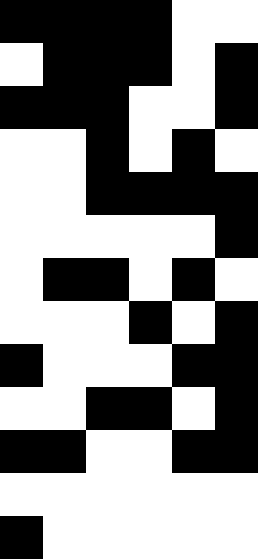[["black", "black", "black", "black", "white", "white"], ["white", "black", "black", "black", "white", "black"], ["black", "black", "black", "white", "white", "black"], ["white", "white", "black", "white", "black", "white"], ["white", "white", "black", "black", "black", "black"], ["white", "white", "white", "white", "white", "black"], ["white", "black", "black", "white", "black", "white"], ["white", "white", "white", "black", "white", "black"], ["black", "white", "white", "white", "black", "black"], ["white", "white", "black", "black", "white", "black"], ["black", "black", "white", "white", "black", "black"], ["white", "white", "white", "white", "white", "white"], ["black", "white", "white", "white", "white", "white"]]